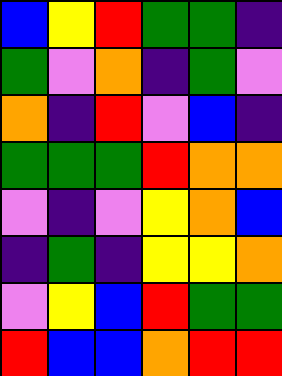[["blue", "yellow", "red", "green", "green", "indigo"], ["green", "violet", "orange", "indigo", "green", "violet"], ["orange", "indigo", "red", "violet", "blue", "indigo"], ["green", "green", "green", "red", "orange", "orange"], ["violet", "indigo", "violet", "yellow", "orange", "blue"], ["indigo", "green", "indigo", "yellow", "yellow", "orange"], ["violet", "yellow", "blue", "red", "green", "green"], ["red", "blue", "blue", "orange", "red", "red"]]